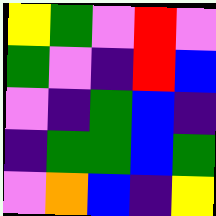[["yellow", "green", "violet", "red", "violet"], ["green", "violet", "indigo", "red", "blue"], ["violet", "indigo", "green", "blue", "indigo"], ["indigo", "green", "green", "blue", "green"], ["violet", "orange", "blue", "indigo", "yellow"]]